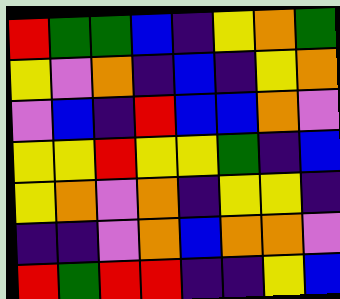[["red", "green", "green", "blue", "indigo", "yellow", "orange", "green"], ["yellow", "violet", "orange", "indigo", "blue", "indigo", "yellow", "orange"], ["violet", "blue", "indigo", "red", "blue", "blue", "orange", "violet"], ["yellow", "yellow", "red", "yellow", "yellow", "green", "indigo", "blue"], ["yellow", "orange", "violet", "orange", "indigo", "yellow", "yellow", "indigo"], ["indigo", "indigo", "violet", "orange", "blue", "orange", "orange", "violet"], ["red", "green", "red", "red", "indigo", "indigo", "yellow", "blue"]]